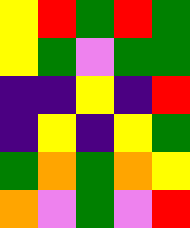[["yellow", "red", "green", "red", "green"], ["yellow", "green", "violet", "green", "green"], ["indigo", "indigo", "yellow", "indigo", "red"], ["indigo", "yellow", "indigo", "yellow", "green"], ["green", "orange", "green", "orange", "yellow"], ["orange", "violet", "green", "violet", "red"]]